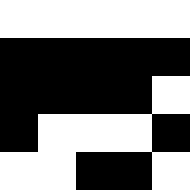[["white", "white", "white", "white", "white"], ["black", "black", "black", "black", "black"], ["black", "black", "black", "black", "white"], ["black", "white", "white", "white", "black"], ["white", "white", "black", "black", "white"]]